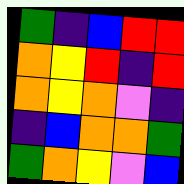[["green", "indigo", "blue", "red", "red"], ["orange", "yellow", "red", "indigo", "red"], ["orange", "yellow", "orange", "violet", "indigo"], ["indigo", "blue", "orange", "orange", "green"], ["green", "orange", "yellow", "violet", "blue"]]